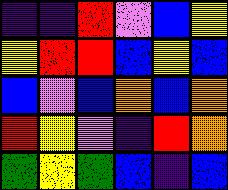[["indigo", "indigo", "red", "violet", "blue", "yellow"], ["yellow", "red", "red", "blue", "yellow", "blue"], ["blue", "violet", "blue", "orange", "blue", "orange"], ["red", "yellow", "violet", "indigo", "red", "orange"], ["green", "yellow", "green", "blue", "indigo", "blue"]]